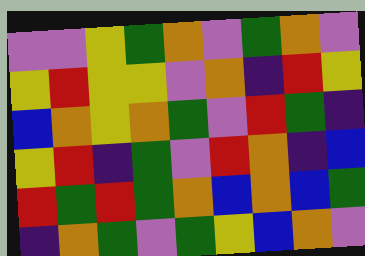[["violet", "violet", "yellow", "green", "orange", "violet", "green", "orange", "violet"], ["yellow", "red", "yellow", "yellow", "violet", "orange", "indigo", "red", "yellow"], ["blue", "orange", "yellow", "orange", "green", "violet", "red", "green", "indigo"], ["yellow", "red", "indigo", "green", "violet", "red", "orange", "indigo", "blue"], ["red", "green", "red", "green", "orange", "blue", "orange", "blue", "green"], ["indigo", "orange", "green", "violet", "green", "yellow", "blue", "orange", "violet"]]